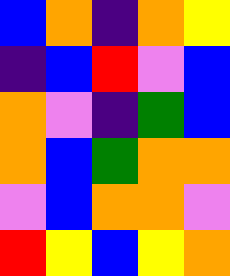[["blue", "orange", "indigo", "orange", "yellow"], ["indigo", "blue", "red", "violet", "blue"], ["orange", "violet", "indigo", "green", "blue"], ["orange", "blue", "green", "orange", "orange"], ["violet", "blue", "orange", "orange", "violet"], ["red", "yellow", "blue", "yellow", "orange"]]